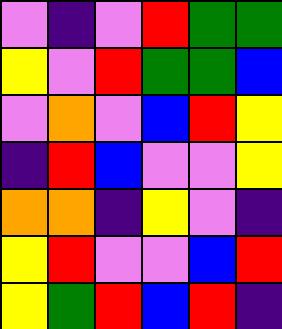[["violet", "indigo", "violet", "red", "green", "green"], ["yellow", "violet", "red", "green", "green", "blue"], ["violet", "orange", "violet", "blue", "red", "yellow"], ["indigo", "red", "blue", "violet", "violet", "yellow"], ["orange", "orange", "indigo", "yellow", "violet", "indigo"], ["yellow", "red", "violet", "violet", "blue", "red"], ["yellow", "green", "red", "blue", "red", "indigo"]]